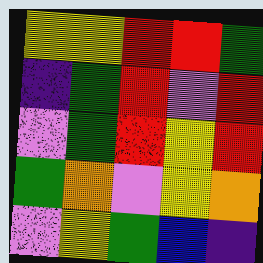[["yellow", "yellow", "red", "red", "green"], ["indigo", "green", "red", "violet", "red"], ["violet", "green", "red", "yellow", "red"], ["green", "orange", "violet", "yellow", "orange"], ["violet", "yellow", "green", "blue", "indigo"]]